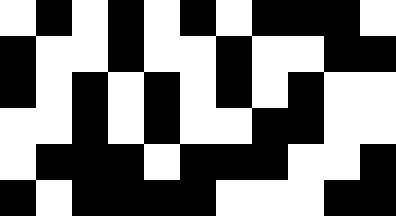[["white", "black", "white", "black", "white", "black", "white", "black", "black", "black", "white"], ["black", "white", "white", "black", "white", "white", "black", "white", "white", "black", "black"], ["black", "white", "black", "white", "black", "white", "black", "white", "black", "white", "white"], ["white", "white", "black", "white", "black", "white", "white", "black", "black", "white", "white"], ["white", "black", "black", "black", "white", "black", "black", "black", "white", "white", "black"], ["black", "white", "black", "black", "black", "black", "white", "white", "white", "black", "black"]]